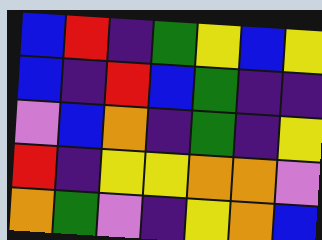[["blue", "red", "indigo", "green", "yellow", "blue", "yellow"], ["blue", "indigo", "red", "blue", "green", "indigo", "indigo"], ["violet", "blue", "orange", "indigo", "green", "indigo", "yellow"], ["red", "indigo", "yellow", "yellow", "orange", "orange", "violet"], ["orange", "green", "violet", "indigo", "yellow", "orange", "blue"]]